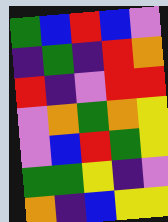[["green", "blue", "red", "blue", "violet"], ["indigo", "green", "indigo", "red", "orange"], ["red", "indigo", "violet", "red", "red"], ["violet", "orange", "green", "orange", "yellow"], ["violet", "blue", "red", "green", "yellow"], ["green", "green", "yellow", "indigo", "violet"], ["orange", "indigo", "blue", "yellow", "yellow"]]